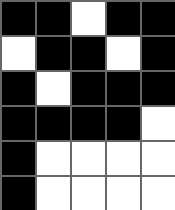[["black", "black", "white", "black", "black"], ["white", "black", "black", "white", "black"], ["black", "white", "black", "black", "black"], ["black", "black", "black", "black", "white"], ["black", "white", "white", "white", "white"], ["black", "white", "white", "white", "white"]]